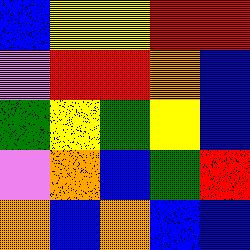[["blue", "yellow", "yellow", "red", "red"], ["violet", "red", "red", "orange", "blue"], ["green", "yellow", "green", "yellow", "blue"], ["violet", "orange", "blue", "green", "red"], ["orange", "blue", "orange", "blue", "blue"]]